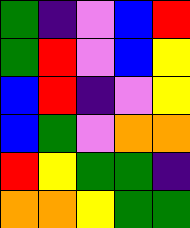[["green", "indigo", "violet", "blue", "red"], ["green", "red", "violet", "blue", "yellow"], ["blue", "red", "indigo", "violet", "yellow"], ["blue", "green", "violet", "orange", "orange"], ["red", "yellow", "green", "green", "indigo"], ["orange", "orange", "yellow", "green", "green"]]